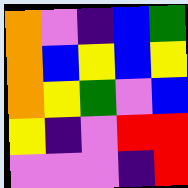[["orange", "violet", "indigo", "blue", "green"], ["orange", "blue", "yellow", "blue", "yellow"], ["orange", "yellow", "green", "violet", "blue"], ["yellow", "indigo", "violet", "red", "red"], ["violet", "violet", "violet", "indigo", "red"]]